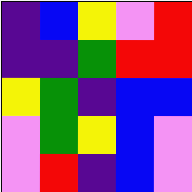[["indigo", "blue", "yellow", "violet", "red"], ["indigo", "indigo", "green", "red", "red"], ["yellow", "green", "indigo", "blue", "blue"], ["violet", "green", "yellow", "blue", "violet"], ["violet", "red", "indigo", "blue", "violet"]]